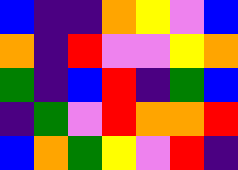[["blue", "indigo", "indigo", "orange", "yellow", "violet", "blue"], ["orange", "indigo", "red", "violet", "violet", "yellow", "orange"], ["green", "indigo", "blue", "red", "indigo", "green", "blue"], ["indigo", "green", "violet", "red", "orange", "orange", "red"], ["blue", "orange", "green", "yellow", "violet", "red", "indigo"]]